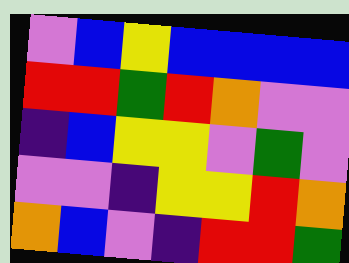[["violet", "blue", "yellow", "blue", "blue", "blue", "blue"], ["red", "red", "green", "red", "orange", "violet", "violet"], ["indigo", "blue", "yellow", "yellow", "violet", "green", "violet"], ["violet", "violet", "indigo", "yellow", "yellow", "red", "orange"], ["orange", "blue", "violet", "indigo", "red", "red", "green"]]